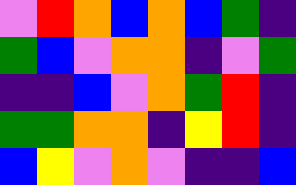[["violet", "red", "orange", "blue", "orange", "blue", "green", "indigo"], ["green", "blue", "violet", "orange", "orange", "indigo", "violet", "green"], ["indigo", "indigo", "blue", "violet", "orange", "green", "red", "indigo"], ["green", "green", "orange", "orange", "indigo", "yellow", "red", "indigo"], ["blue", "yellow", "violet", "orange", "violet", "indigo", "indigo", "blue"]]